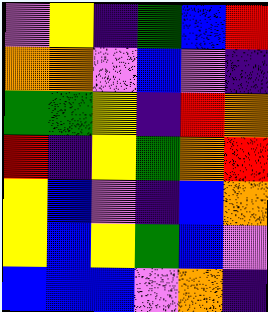[["violet", "yellow", "indigo", "green", "blue", "red"], ["orange", "orange", "violet", "blue", "violet", "indigo"], ["green", "green", "yellow", "indigo", "red", "orange"], ["red", "indigo", "yellow", "green", "orange", "red"], ["yellow", "blue", "violet", "indigo", "blue", "orange"], ["yellow", "blue", "yellow", "green", "blue", "violet"], ["blue", "blue", "blue", "violet", "orange", "indigo"]]